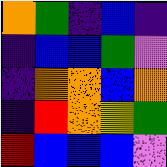[["orange", "green", "indigo", "blue", "indigo"], ["indigo", "blue", "blue", "green", "violet"], ["indigo", "orange", "orange", "blue", "orange"], ["indigo", "red", "orange", "yellow", "green"], ["red", "blue", "blue", "blue", "violet"]]